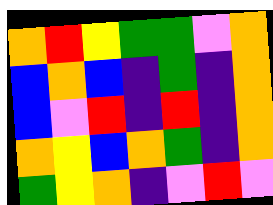[["orange", "red", "yellow", "green", "green", "violet", "orange"], ["blue", "orange", "blue", "indigo", "green", "indigo", "orange"], ["blue", "violet", "red", "indigo", "red", "indigo", "orange"], ["orange", "yellow", "blue", "orange", "green", "indigo", "orange"], ["green", "yellow", "orange", "indigo", "violet", "red", "violet"]]